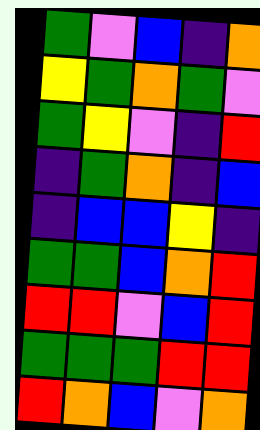[["green", "violet", "blue", "indigo", "orange"], ["yellow", "green", "orange", "green", "violet"], ["green", "yellow", "violet", "indigo", "red"], ["indigo", "green", "orange", "indigo", "blue"], ["indigo", "blue", "blue", "yellow", "indigo"], ["green", "green", "blue", "orange", "red"], ["red", "red", "violet", "blue", "red"], ["green", "green", "green", "red", "red"], ["red", "orange", "blue", "violet", "orange"]]